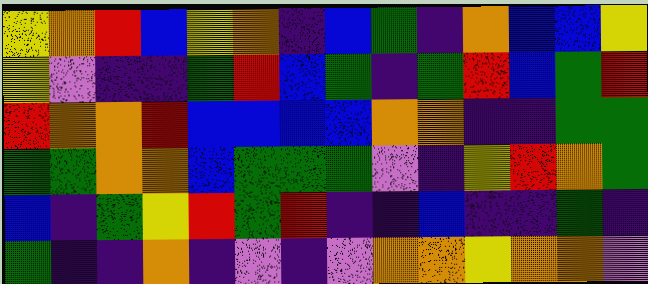[["yellow", "orange", "red", "blue", "yellow", "orange", "indigo", "blue", "green", "indigo", "orange", "blue", "blue", "yellow"], ["yellow", "violet", "indigo", "indigo", "green", "red", "blue", "green", "indigo", "green", "red", "blue", "green", "red"], ["red", "orange", "orange", "red", "blue", "blue", "blue", "blue", "orange", "orange", "indigo", "indigo", "green", "green"], ["green", "green", "orange", "orange", "blue", "green", "green", "green", "violet", "indigo", "yellow", "red", "orange", "green"], ["blue", "indigo", "green", "yellow", "red", "green", "red", "indigo", "indigo", "blue", "indigo", "indigo", "green", "indigo"], ["green", "indigo", "indigo", "orange", "indigo", "violet", "indigo", "violet", "orange", "orange", "yellow", "orange", "orange", "violet"]]